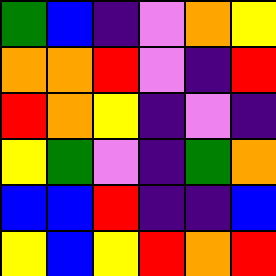[["green", "blue", "indigo", "violet", "orange", "yellow"], ["orange", "orange", "red", "violet", "indigo", "red"], ["red", "orange", "yellow", "indigo", "violet", "indigo"], ["yellow", "green", "violet", "indigo", "green", "orange"], ["blue", "blue", "red", "indigo", "indigo", "blue"], ["yellow", "blue", "yellow", "red", "orange", "red"]]